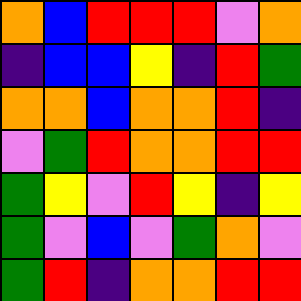[["orange", "blue", "red", "red", "red", "violet", "orange"], ["indigo", "blue", "blue", "yellow", "indigo", "red", "green"], ["orange", "orange", "blue", "orange", "orange", "red", "indigo"], ["violet", "green", "red", "orange", "orange", "red", "red"], ["green", "yellow", "violet", "red", "yellow", "indigo", "yellow"], ["green", "violet", "blue", "violet", "green", "orange", "violet"], ["green", "red", "indigo", "orange", "orange", "red", "red"]]